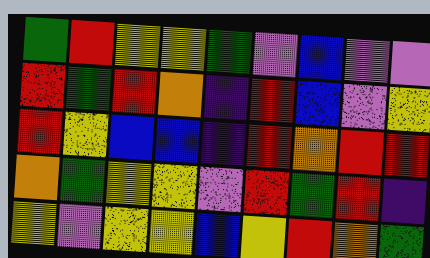[["green", "red", "yellow", "yellow", "green", "violet", "blue", "violet", "violet"], ["red", "green", "red", "orange", "indigo", "red", "blue", "violet", "yellow"], ["red", "yellow", "blue", "blue", "indigo", "red", "orange", "red", "red"], ["orange", "green", "yellow", "yellow", "violet", "red", "green", "red", "indigo"], ["yellow", "violet", "yellow", "yellow", "blue", "yellow", "red", "orange", "green"]]